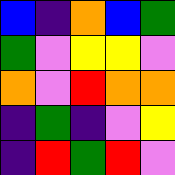[["blue", "indigo", "orange", "blue", "green"], ["green", "violet", "yellow", "yellow", "violet"], ["orange", "violet", "red", "orange", "orange"], ["indigo", "green", "indigo", "violet", "yellow"], ["indigo", "red", "green", "red", "violet"]]